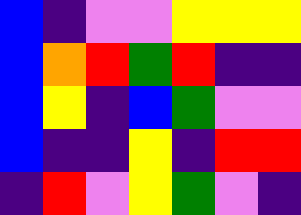[["blue", "indigo", "violet", "violet", "yellow", "yellow", "yellow"], ["blue", "orange", "red", "green", "red", "indigo", "indigo"], ["blue", "yellow", "indigo", "blue", "green", "violet", "violet"], ["blue", "indigo", "indigo", "yellow", "indigo", "red", "red"], ["indigo", "red", "violet", "yellow", "green", "violet", "indigo"]]